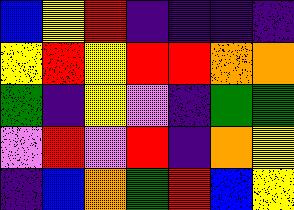[["blue", "yellow", "red", "indigo", "indigo", "indigo", "indigo"], ["yellow", "red", "yellow", "red", "red", "orange", "orange"], ["green", "indigo", "yellow", "violet", "indigo", "green", "green"], ["violet", "red", "violet", "red", "indigo", "orange", "yellow"], ["indigo", "blue", "orange", "green", "red", "blue", "yellow"]]